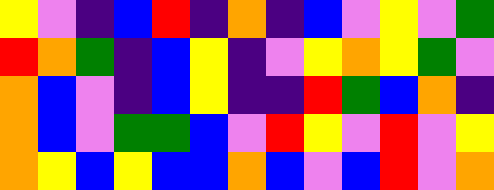[["yellow", "violet", "indigo", "blue", "red", "indigo", "orange", "indigo", "blue", "violet", "yellow", "violet", "green"], ["red", "orange", "green", "indigo", "blue", "yellow", "indigo", "violet", "yellow", "orange", "yellow", "green", "violet"], ["orange", "blue", "violet", "indigo", "blue", "yellow", "indigo", "indigo", "red", "green", "blue", "orange", "indigo"], ["orange", "blue", "violet", "green", "green", "blue", "violet", "red", "yellow", "violet", "red", "violet", "yellow"], ["orange", "yellow", "blue", "yellow", "blue", "blue", "orange", "blue", "violet", "blue", "red", "violet", "orange"]]